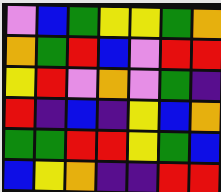[["violet", "blue", "green", "yellow", "yellow", "green", "orange"], ["orange", "green", "red", "blue", "violet", "red", "red"], ["yellow", "red", "violet", "orange", "violet", "green", "indigo"], ["red", "indigo", "blue", "indigo", "yellow", "blue", "orange"], ["green", "green", "red", "red", "yellow", "green", "blue"], ["blue", "yellow", "orange", "indigo", "indigo", "red", "red"]]